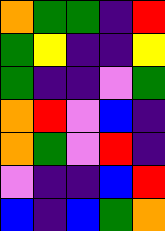[["orange", "green", "green", "indigo", "red"], ["green", "yellow", "indigo", "indigo", "yellow"], ["green", "indigo", "indigo", "violet", "green"], ["orange", "red", "violet", "blue", "indigo"], ["orange", "green", "violet", "red", "indigo"], ["violet", "indigo", "indigo", "blue", "red"], ["blue", "indigo", "blue", "green", "orange"]]